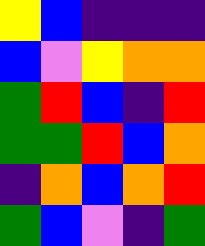[["yellow", "blue", "indigo", "indigo", "indigo"], ["blue", "violet", "yellow", "orange", "orange"], ["green", "red", "blue", "indigo", "red"], ["green", "green", "red", "blue", "orange"], ["indigo", "orange", "blue", "orange", "red"], ["green", "blue", "violet", "indigo", "green"]]